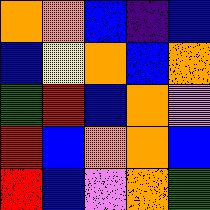[["orange", "orange", "blue", "indigo", "blue"], ["blue", "yellow", "orange", "blue", "orange"], ["green", "red", "blue", "orange", "violet"], ["red", "blue", "orange", "orange", "blue"], ["red", "blue", "violet", "orange", "green"]]